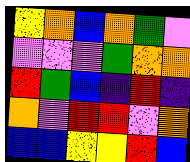[["yellow", "orange", "blue", "orange", "green", "violet"], ["violet", "violet", "violet", "green", "orange", "orange"], ["red", "green", "blue", "indigo", "red", "indigo"], ["orange", "violet", "red", "red", "violet", "orange"], ["blue", "blue", "yellow", "yellow", "red", "blue"]]